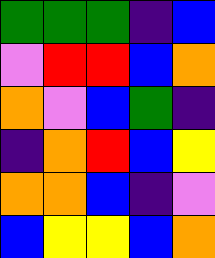[["green", "green", "green", "indigo", "blue"], ["violet", "red", "red", "blue", "orange"], ["orange", "violet", "blue", "green", "indigo"], ["indigo", "orange", "red", "blue", "yellow"], ["orange", "orange", "blue", "indigo", "violet"], ["blue", "yellow", "yellow", "blue", "orange"]]